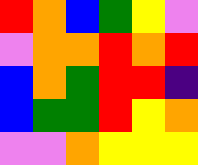[["red", "orange", "blue", "green", "yellow", "violet"], ["violet", "orange", "orange", "red", "orange", "red"], ["blue", "orange", "green", "red", "red", "indigo"], ["blue", "green", "green", "red", "yellow", "orange"], ["violet", "violet", "orange", "yellow", "yellow", "yellow"]]